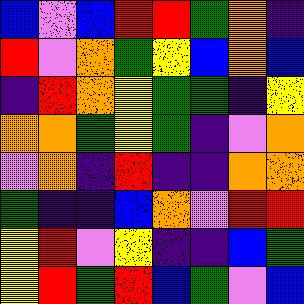[["blue", "violet", "blue", "red", "red", "green", "orange", "indigo"], ["red", "violet", "orange", "green", "yellow", "blue", "orange", "blue"], ["indigo", "red", "orange", "yellow", "green", "green", "indigo", "yellow"], ["orange", "orange", "green", "yellow", "green", "indigo", "violet", "orange"], ["violet", "orange", "indigo", "red", "indigo", "indigo", "orange", "orange"], ["green", "indigo", "indigo", "blue", "orange", "violet", "red", "red"], ["yellow", "red", "violet", "yellow", "indigo", "indigo", "blue", "green"], ["yellow", "red", "green", "red", "blue", "green", "violet", "blue"]]